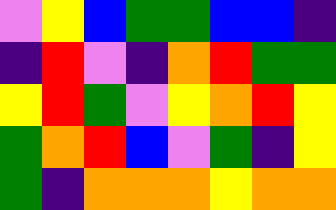[["violet", "yellow", "blue", "green", "green", "blue", "blue", "indigo"], ["indigo", "red", "violet", "indigo", "orange", "red", "green", "green"], ["yellow", "red", "green", "violet", "yellow", "orange", "red", "yellow"], ["green", "orange", "red", "blue", "violet", "green", "indigo", "yellow"], ["green", "indigo", "orange", "orange", "orange", "yellow", "orange", "orange"]]